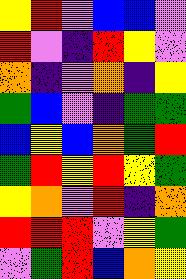[["yellow", "red", "violet", "blue", "blue", "violet"], ["red", "violet", "indigo", "red", "yellow", "violet"], ["orange", "indigo", "violet", "orange", "indigo", "yellow"], ["green", "blue", "violet", "indigo", "green", "green"], ["blue", "yellow", "blue", "orange", "green", "red"], ["green", "red", "yellow", "red", "yellow", "green"], ["yellow", "orange", "violet", "red", "indigo", "orange"], ["red", "red", "red", "violet", "yellow", "green"], ["violet", "green", "red", "blue", "orange", "yellow"]]